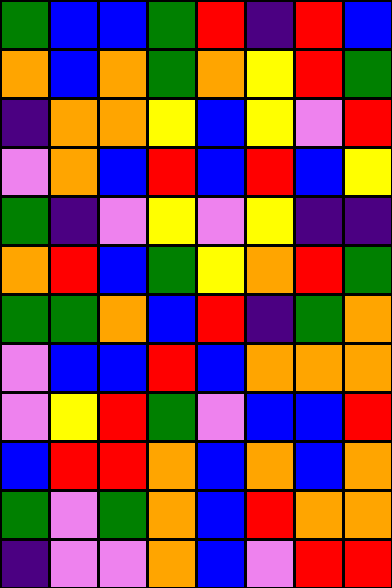[["green", "blue", "blue", "green", "red", "indigo", "red", "blue"], ["orange", "blue", "orange", "green", "orange", "yellow", "red", "green"], ["indigo", "orange", "orange", "yellow", "blue", "yellow", "violet", "red"], ["violet", "orange", "blue", "red", "blue", "red", "blue", "yellow"], ["green", "indigo", "violet", "yellow", "violet", "yellow", "indigo", "indigo"], ["orange", "red", "blue", "green", "yellow", "orange", "red", "green"], ["green", "green", "orange", "blue", "red", "indigo", "green", "orange"], ["violet", "blue", "blue", "red", "blue", "orange", "orange", "orange"], ["violet", "yellow", "red", "green", "violet", "blue", "blue", "red"], ["blue", "red", "red", "orange", "blue", "orange", "blue", "orange"], ["green", "violet", "green", "orange", "blue", "red", "orange", "orange"], ["indigo", "violet", "violet", "orange", "blue", "violet", "red", "red"]]